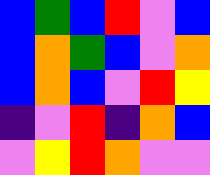[["blue", "green", "blue", "red", "violet", "blue"], ["blue", "orange", "green", "blue", "violet", "orange"], ["blue", "orange", "blue", "violet", "red", "yellow"], ["indigo", "violet", "red", "indigo", "orange", "blue"], ["violet", "yellow", "red", "orange", "violet", "violet"]]